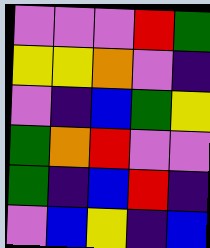[["violet", "violet", "violet", "red", "green"], ["yellow", "yellow", "orange", "violet", "indigo"], ["violet", "indigo", "blue", "green", "yellow"], ["green", "orange", "red", "violet", "violet"], ["green", "indigo", "blue", "red", "indigo"], ["violet", "blue", "yellow", "indigo", "blue"]]